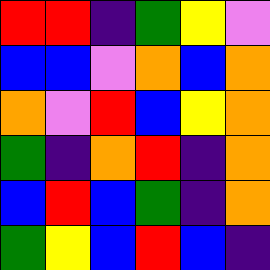[["red", "red", "indigo", "green", "yellow", "violet"], ["blue", "blue", "violet", "orange", "blue", "orange"], ["orange", "violet", "red", "blue", "yellow", "orange"], ["green", "indigo", "orange", "red", "indigo", "orange"], ["blue", "red", "blue", "green", "indigo", "orange"], ["green", "yellow", "blue", "red", "blue", "indigo"]]